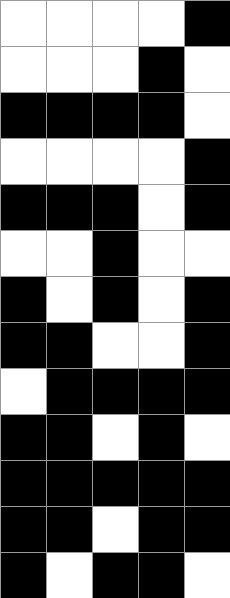[["white", "white", "white", "white", "black"], ["white", "white", "white", "black", "white"], ["black", "black", "black", "black", "white"], ["white", "white", "white", "white", "black"], ["black", "black", "black", "white", "black"], ["white", "white", "black", "white", "white"], ["black", "white", "black", "white", "black"], ["black", "black", "white", "white", "black"], ["white", "black", "black", "black", "black"], ["black", "black", "white", "black", "white"], ["black", "black", "black", "black", "black"], ["black", "black", "white", "black", "black"], ["black", "white", "black", "black", "white"]]